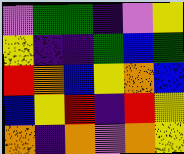[["violet", "green", "green", "indigo", "violet", "yellow"], ["yellow", "indigo", "indigo", "green", "blue", "green"], ["red", "orange", "blue", "yellow", "orange", "blue"], ["blue", "yellow", "red", "indigo", "red", "yellow"], ["orange", "indigo", "orange", "violet", "orange", "yellow"]]